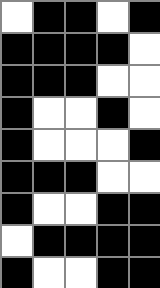[["white", "black", "black", "white", "black"], ["black", "black", "black", "black", "white"], ["black", "black", "black", "white", "white"], ["black", "white", "white", "black", "white"], ["black", "white", "white", "white", "black"], ["black", "black", "black", "white", "white"], ["black", "white", "white", "black", "black"], ["white", "black", "black", "black", "black"], ["black", "white", "white", "black", "black"]]